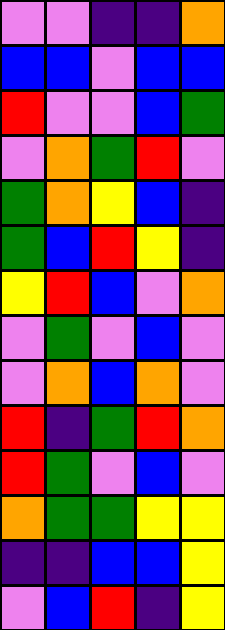[["violet", "violet", "indigo", "indigo", "orange"], ["blue", "blue", "violet", "blue", "blue"], ["red", "violet", "violet", "blue", "green"], ["violet", "orange", "green", "red", "violet"], ["green", "orange", "yellow", "blue", "indigo"], ["green", "blue", "red", "yellow", "indigo"], ["yellow", "red", "blue", "violet", "orange"], ["violet", "green", "violet", "blue", "violet"], ["violet", "orange", "blue", "orange", "violet"], ["red", "indigo", "green", "red", "orange"], ["red", "green", "violet", "blue", "violet"], ["orange", "green", "green", "yellow", "yellow"], ["indigo", "indigo", "blue", "blue", "yellow"], ["violet", "blue", "red", "indigo", "yellow"]]